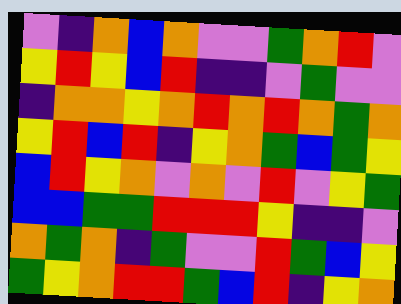[["violet", "indigo", "orange", "blue", "orange", "violet", "violet", "green", "orange", "red", "violet"], ["yellow", "red", "yellow", "blue", "red", "indigo", "indigo", "violet", "green", "violet", "violet"], ["indigo", "orange", "orange", "yellow", "orange", "red", "orange", "red", "orange", "green", "orange"], ["yellow", "red", "blue", "red", "indigo", "yellow", "orange", "green", "blue", "green", "yellow"], ["blue", "red", "yellow", "orange", "violet", "orange", "violet", "red", "violet", "yellow", "green"], ["blue", "blue", "green", "green", "red", "red", "red", "yellow", "indigo", "indigo", "violet"], ["orange", "green", "orange", "indigo", "green", "violet", "violet", "red", "green", "blue", "yellow"], ["green", "yellow", "orange", "red", "red", "green", "blue", "red", "indigo", "yellow", "orange"]]